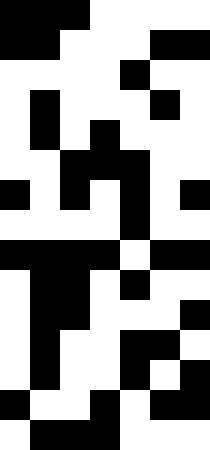[["black", "black", "black", "white", "white", "white", "white"], ["black", "black", "white", "white", "white", "black", "black"], ["white", "white", "white", "white", "black", "white", "white"], ["white", "black", "white", "white", "white", "black", "white"], ["white", "black", "white", "black", "white", "white", "white"], ["white", "white", "black", "black", "black", "white", "white"], ["black", "white", "black", "white", "black", "white", "black"], ["white", "white", "white", "white", "black", "white", "white"], ["black", "black", "black", "black", "white", "black", "black"], ["white", "black", "black", "white", "black", "white", "white"], ["white", "black", "black", "white", "white", "white", "black"], ["white", "black", "white", "white", "black", "black", "white"], ["white", "black", "white", "white", "black", "white", "black"], ["black", "white", "white", "black", "white", "black", "black"], ["white", "black", "black", "black", "white", "white", "white"]]